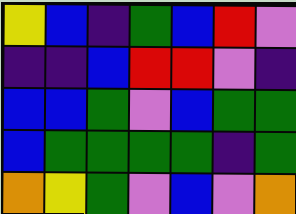[["yellow", "blue", "indigo", "green", "blue", "red", "violet"], ["indigo", "indigo", "blue", "red", "red", "violet", "indigo"], ["blue", "blue", "green", "violet", "blue", "green", "green"], ["blue", "green", "green", "green", "green", "indigo", "green"], ["orange", "yellow", "green", "violet", "blue", "violet", "orange"]]